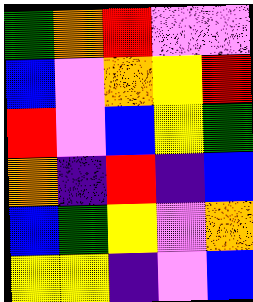[["green", "orange", "red", "violet", "violet"], ["blue", "violet", "orange", "yellow", "red"], ["red", "violet", "blue", "yellow", "green"], ["orange", "indigo", "red", "indigo", "blue"], ["blue", "green", "yellow", "violet", "orange"], ["yellow", "yellow", "indigo", "violet", "blue"]]